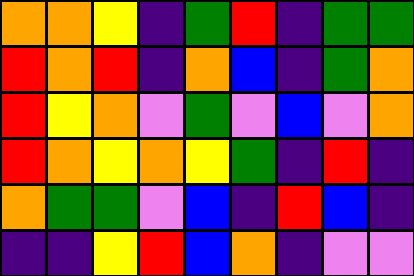[["orange", "orange", "yellow", "indigo", "green", "red", "indigo", "green", "green"], ["red", "orange", "red", "indigo", "orange", "blue", "indigo", "green", "orange"], ["red", "yellow", "orange", "violet", "green", "violet", "blue", "violet", "orange"], ["red", "orange", "yellow", "orange", "yellow", "green", "indigo", "red", "indigo"], ["orange", "green", "green", "violet", "blue", "indigo", "red", "blue", "indigo"], ["indigo", "indigo", "yellow", "red", "blue", "orange", "indigo", "violet", "violet"]]